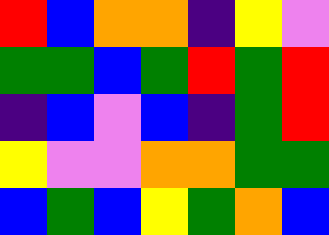[["red", "blue", "orange", "orange", "indigo", "yellow", "violet"], ["green", "green", "blue", "green", "red", "green", "red"], ["indigo", "blue", "violet", "blue", "indigo", "green", "red"], ["yellow", "violet", "violet", "orange", "orange", "green", "green"], ["blue", "green", "blue", "yellow", "green", "orange", "blue"]]